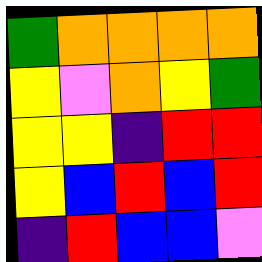[["green", "orange", "orange", "orange", "orange"], ["yellow", "violet", "orange", "yellow", "green"], ["yellow", "yellow", "indigo", "red", "red"], ["yellow", "blue", "red", "blue", "red"], ["indigo", "red", "blue", "blue", "violet"]]